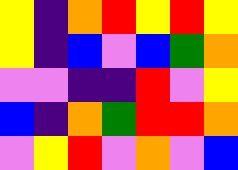[["yellow", "indigo", "orange", "red", "yellow", "red", "yellow"], ["yellow", "indigo", "blue", "violet", "blue", "green", "orange"], ["violet", "violet", "indigo", "indigo", "red", "violet", "yellow"], ["blue", "indigo", "orange", "green", "red", "red", "orange"], ["violet", "yellow", "red", "violet", "orange", "violet", "blue"]]